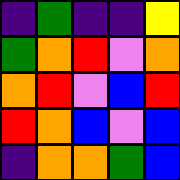[["indigo", "green", "indigo", "indigo", "yellow"], ["green", "orange", "red", "violet", "orange"], ["orange", "red", "violet", "blue", "red"], ["red", "orange", "blue", "violet", "blue"], ["indigo", "orange", "orange", "green", "blue"]]